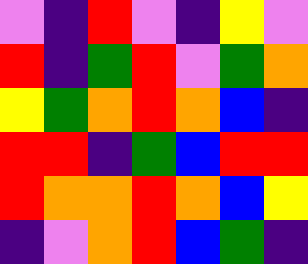[["violet", "indigo", "red", "violet", "indigo", "yellow", "violet"], ["red", "indigo", "green", "red", "violet", "green", "orange"], ["yellow", "green", "orange", "red", "orange", "blue", "indigo"], ["red", "red", "indigo", "green", "blue", "red", "red"], ["red", "orange", "orange", "red", "orange", "blue", "yellow"], ["indigo", "violet", "orange", "red", "blue", "green", "indigo"]]